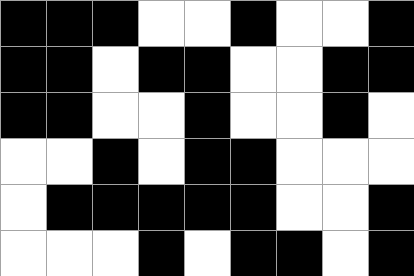[["black", "black", "black", "white", "white", "black", "white", "white", "black"], ["black", "black", "white", "black", "black", "white", "white", "black", "black"], ["black", "black", "white", "white", "black", "white", "white", "black", "white"], ["white", "white", "black", "white", "black", "black", "white", "white", "white"], ["white", "black", "black", "black", "black", "black", "white", "white", "black"], ["white", "white", "white", "black", "white", "black", "black", "white", "black"]]